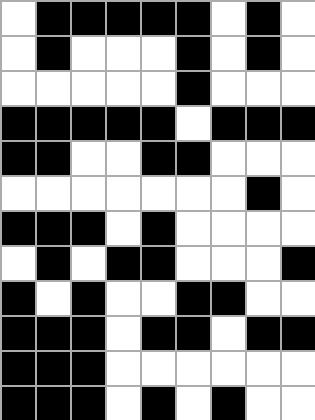[["white", "black", "black", "black", "black", "black", "white", "black", "white"], ["white", "black", "white", "white", "white", "black", "white", "black", "white"], ["white", "white", "white", "white", "white", "black", "white", "white", "white"], ["black", "black", "black", "black", "black", "white", "black", "black", "black"], ["black", "black", "white", "white", "black", "black", "white", "white", "white"], ["white", "white", "white", "white", "white", "white", "white", "black", "white"], ["black", "black", "black", "white", "black", "white", "white", "white", "white"], ["white", "black", "white", "black", "black", "white", "white", "white", "black"], ["black", "white", "black", "white", "white", "black", "black", "white", "white"], ["black", "black", "black", "white", "black", "black", "white", "black", "black"], ["black", "black", "black", "white", "white", "white", "white", "white", "white"], ["black", "black", "black", "white", "black", "white", "black", "white", "white"]]